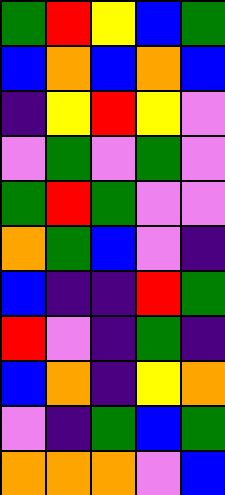[["green", "red", "yellow", "blue", "green"], ["blue", "orange", "blue", "orange", "blue"], ["indigo", "yellow", "red", "yellow", "violet"], ["violet", "green", "violet", "green", "violet"], ["green", "red", "green", "violet", "violet"], ["orange", "green", "blue", "violet", "indigo"], ["blue", "indigo", "indigo", "red", "green"], ["red", "violet", "indigo", "green", "indigo"], ["blue", "orange", "indigo", "yellow", "orange"], ["violet", "indigo", "green", "blue", "green"], ["orange", "orange", "orange", "violet", "blue"]]